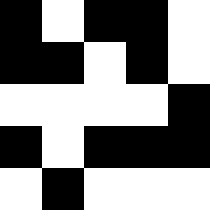[["black", "white", "black", "black", "white"], ["black", "black", "white", "black", "white"], ["white", "white", "white", "white", "black"], ["black", "white", "black", "black", "black"], ["white", "black", "white", "white", "white"]]